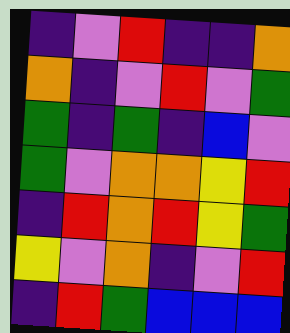[["indigo", "violet", "red", "indigo", "indigo", "orange"], ["orange", "indigo", "violet", "red", "violet", "green"], ["green", "indigo", "green", "indigo", "blue", "violet"], ["green", "violet", "orange", "orange", "yellow", "red"], ["indigo", "red", "orange", "red", "yellow", "green"], ["yellow", "violet", "orange", "indigo", "violet", "red"], ["indigo", "red", "green", "blue", "blue", "blue"]]